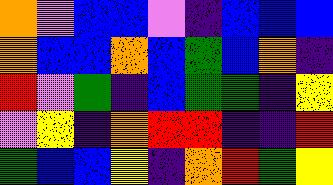[["orange", "violet", "blue", "blue", "violet", "indigo", "blue", "blue", "blue"], ["orange", "blue", "blue", "orange", "blue", "green", "blue", "orange", "indigo"], ["red", "violet", "green", "indigo", "blue", "green", "green", "indigo", "yellow"], ["violet", "yellow", "indigo", "orange", "red", "red", "indigo", "indigo", "red"], ["green", "blue", "blue", "yellow", "indigo", "orange", "red", "green", "yellow"]]